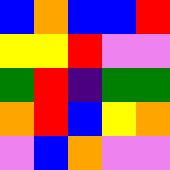[["blue", "orange", "blue", "blue", "red"], ["yellow", "yellow", "red", "violet", "violet"], ["green", "red", "indigo", "green", "green"], ["orange", "red", "blue", "yellow", "orange"], ["violet", "blue", "orange", "violet", "violet"]]